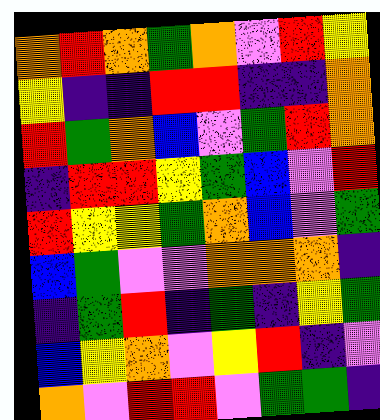[["orange", "red", "orange", "green", "orange", "violet", "red", "yellow"], ["yellow", "indigo", "indigo", "red", "red", "indigo", "indigo", "orange"], ["red", "green", "orange", "blue", "violet", "green", "red", "orange"], ["indigo", "red", "red", "yellow", "green", "blue", "violet", "red"], ["red", "yellow", "yellow", "green", "orange", "blue", "violet", "green"], ["blue", "green", "violet", "violet", "orange", "orange", "orange", "indigo"], ["indigo", "green", "red", "indigo", "green", "indigo", "yellow", "green"], ["blue", "yellow", "orange", "violet", "yellow", "red", "indigo", "violet"], ["orange", "violet", "red", "red", "violet", "green", "green", "indigo"]]